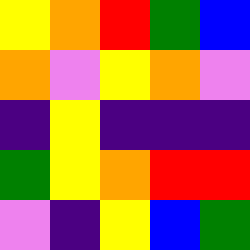[["yellow", "orange", "red", "green", "blue"], ["orange", "violet", "yellow", "orange", "violet"], ["indigo", "yellow", "indigo", "indigo", "indigo"], ["green", "yellow", "orange", "red", "red"], ["violet", "indigo", "yellow", "blue", "green"]]